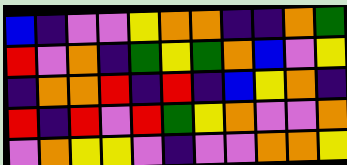[["blue", "indigo", "violet", "violet", "yellow", "orange", "orange", "indigo", "indigo", "orange", "green"], ["red", "violet", "orange", "indigo", "green", "yellow", "green", "orange", "blue", "violet", "yellow"], ["indigo", "orange", "orange", "red", "indigo", "red", "indigo", "blue", "yellow", "orange", "indigo"], ["red", "indigo", "red", "violet", "red", "green", "yellow", "orange", "violet", "violet", "orange"], ["violet", "orange", "yellow", "yellow", "violet", "indigo", "violet", "violet", "orange", "orange", "yellow"]]